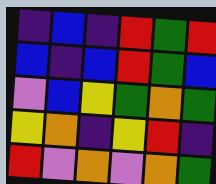[["indigo", "blue", "indigo", "red", "green", "red"], ["blue", "indigo", "blue", "red", "green", "blue"], ["violet", "blue", "yellow", "green", "orange", "green"], ["yellow", "orange", "indigo", "yellow", "red", "indigo"], ["red", "violet", "orange", "violet", "orange", "green"]]